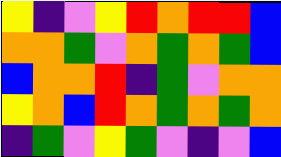[["yellow", "indigo", "violet", "yellow", "red", "orange", "red", "red", "blue"], ["orange", "orange", "green", "violet", "orange", "green", "orange", "green", "blue"], ["blue", "orange", "orange", "red", "indigo", "green", "violet", "orange", "orange"], ["yellow", "orange", "blue", "red", "orange", "green", "orange", "green", "orange"], ["indigo", "green", "violet", "yellow", "green", "violet", "indigo", "violet", "blue"]]